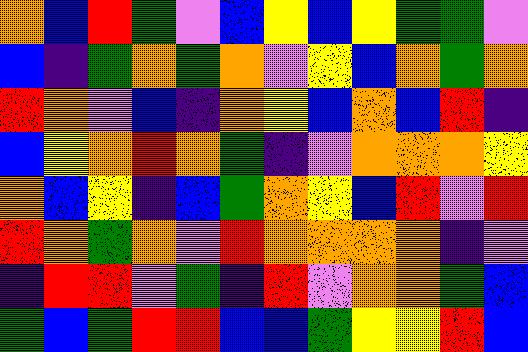[["orange", "blue", "red", "green", "violet", "blue", "yellow", "blue", "yellow", "green", "green", "violet"], ["blue", "indigo", "green", "orange", "green", "orange", "violet", "yellow", "blue", "orange", "green", "orange"], ["red", "orange", "violet", "blue", "indigo", "orange", "yellow", "blue", "orange", "blue", "red", "indigo"], ["blue", "yellow", "orange", "red", "orange", "green", "indigo", "violet", "orange", "orange", "orange", "yellow"], ["orange", "blue", "yellow", "indigo", "blue", "green", "orange", "yellow", "blue", "red", "violet", "red"], ["red", "orange", "green", "orange", "violet", "red", "orange", "orange", "orange", "orange", "indigo", "violet"], ["indigo", "red", "red", "violet", "green", "indigo", "red", "violet", "orange", "orange", "green", "blue"], ["green", "blue", "green", "red", "red", "blue", "blue", "green", "yellow", "yellow", "red", "blue"]]